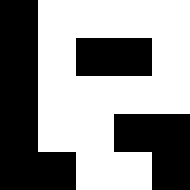[["black", "white", "white", "white", "white"], ["black", "white", "black", "black", "white"], ["black", "white", "white", "white", "white"], ["black", "white", "white", "black", "black"], ["black", "black", "white", "white", "black"]]